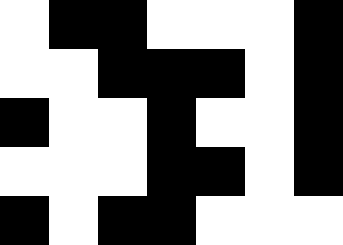[["white", "black", "black", "white", "white", "white", "black"], ["white", "white", "black", "black", "black", "white", "black"], ["black", "white", "white", "black", "white", "white", "black"], ["white", "white", "white", "black", "black", "white", "black"], ["black", "white", "black", "black", "white", "white", "white"]]